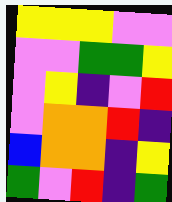[["yellow", "yellow", "yellow", "violet", "violet"], ["violet", "violet", "green", "green", "yellow"], ["violet", "yellow", "indigo", "violet", "red"], ["violet", "orange", "orange", "red", "indigo"], ["blue", "orange", "orange", "indigo", "yellow"], ["green", "violet", "red", "indigo", "green"]]